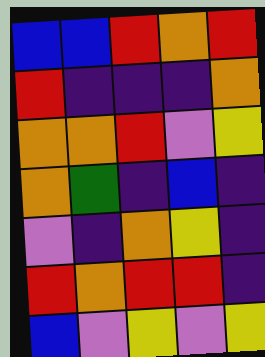[["blue", "blue", "red", "orange", "red"], ["red", "indigo", "indigo", "indigo", "orange"], ["orange", "orange", "red", "violet", "yellow"], ["orange", "green", "indigo", "blue", "indigo"], ["violet", "indigo", "orange", "yellow", "indigo"], ["red", "orange", "red", "red", "indigo"], ["blue", "violet", "yellow", "violet", "yellow"]]